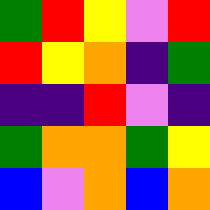[["green", "red", "yellow", "violet", "red"], ["red", "yellow", "orange", "indigo", "green"], ["indigo", "indigo", "red", "violet", "indigo"], ["green", "orange", "orange", "green", "yellow"], ["blue", "violet", "orange", "blue", "orange"]]